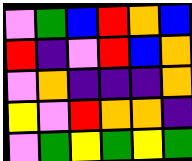[["violet", "green", "blue", "red", "orange", "blue"], ["red", "indigo", "violet", "red", "blue", "orange"], ["violet", "orange", "indigo", "indigo", "indigo", "orange"], ["yellow", "violet", "red", "orange", "orange", "indigo"], ["violet", "green", "yellow", "green", "yellow", "green"]]